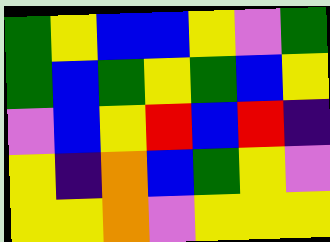[["green", "yellow", "blue", "blue", "yellow", "violet", "green"], ["green", "blue", "green", "yellow", "green", "blue", "yellow"], ["violet", "blue", "yellow", "red", "blue", "red", "indigo"], ["yellow", "indigo", "orange", "blue", "green", "yellow", "violet"], ["yellow", "yellow", "orange", "violet", "yellow", "yellow", "yellow"]]